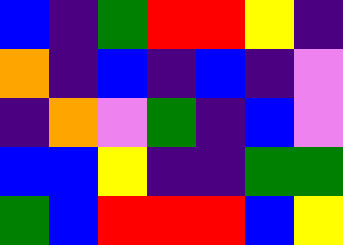[["blue", "indigo", "green", "red", "red", "yellow", "indigo"], ["orange", "indigo", "blue", "indigo", "blue", "indigo", "violet"], ["indigo", "orange", "violet", "green", "indigo", "blue", "violet"], ["blue", "blue", "yellow", "indigo", "indigo", "green", "green"], ["green", "blue", "red", "red", "red", "blue", "yellow"]]